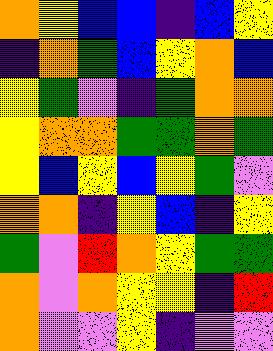[["orange", "yellow", "blue", "blue", "indigo", "blue", "yellow"], ["indigo", "orange", "green", "blue", "yellow", "orange", "blue"], ["yellow", "green", "violet", "indigo", "green", "orange", "orange"], ["yellow", "orange", "orange", "green", "green", "orange", "green"], ["yellow", "blue", "yellow", "blue", "yellow", "green", "violet"], ["orange", "orange", "indigo", "yellow", "blue", "indigo", "yellow"], ["green", "violet", "red", "orange", "yellow", "green", "green"], ["orange", "violet", "orange", "yellow", "yellow", "indigo", "red"], ["orange", "violet", "violet", "yellow", "indigo", "violet", "violet"]]